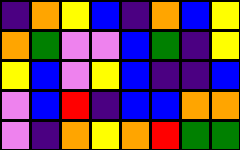[["indigo", "orange", "yellow", "blue", "indigo", "orange", "blue", "yellow"], ["orange", "green", "violet", "violet", "blue", "green", "indigo", "yellow"], ["yellow", "blue", "violet", "yellow", "blue", "indigo", "indigo", "blue"], ["violet", "blue", "red", "indigo", "blue", "blue", "orange", "orange"], ["violet", "indigo", "orange", "yellow", "orange", "red", "green", "green"]]